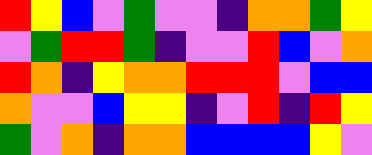[["red", "yellow", "blue", "violet", "green", "violet", "violet", "indigo", "orange", "orange", "green", "yellow"], ["violet", "green", "red", "red", "green", "indigo", "violet", "violet", "red", "blue", "violet", "orange"], ["red", "orange", "indigo", "yellow", "orange", "orange", "red", "red", "red", "violet", "blue", "blue"], ["orange", "violet", "violet", "blue", "yellow", "yellow", "indigo", "violet", "red", "indigo", "red", "yellow"], ["green", "violet", "orange", "indigo", "orange", "orange", "blue", "blue", "blue", "blue", "yellow", "violet"]]